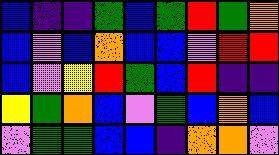[["blue", "indigo", "indigo", "green", "blue", "green", "red", "green", "orange"], ["blue", "violet", "blue", "orange", "blue", "blue", "violet", "red", "red"], ["blue", "violet", "yellow", "red", "green", "blue", "red", "indigo", "indigo"], ["yellow", "green", "orange", "blue", "violet", "green", "blue", "orange", "blue"], ["violet", "green", "green", "blue", "blue", "indigo", "orange", "orange", "violet"]]